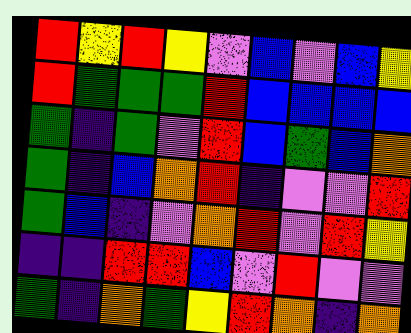[["red", "yellow", "red", "yellow", "violet", "blue", "violet", "blue", "yellow"], ["red", "green", "green", "green", "red", "blue", "blue", "blue", "blue"], ["green", "indigo", "green", "violet", "red", "blue", "green", "blue", "orange"], ["green", "indigo", "blue", "orange", "red", "indigo", "violet", "violet", "red"], ["green", "blue", "indigo", "violet", "orange", "red", "violet", "red", "yellow"], ["indigo", "indigo", "red", "red", "blue", "violet", "red", "violet", "violet"], ["green", "indigo", "orange", "green", "yellow", "red", "orange", "indigo", "orange"]]